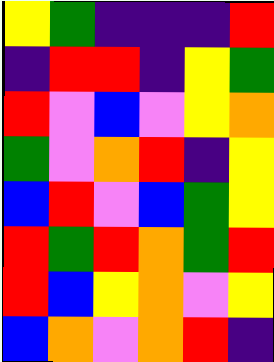[["yellow", "green", "indigo", "indigo", "indigo", "red"], ["indigo", "red", "red", "indigo", "yellow", "green"], ["red", "violet", "blue", "violet", "yellow", "orange"], ["green", "violet", "orange", "red", "indigo", "yellow"], ["blue", "red", "violet", "blue", "green", "yellow"], ["red", "green", "red", "orange", "green", "red"], ["red", "blue", "yellow", "orange", "violet", "yellow"], ["blue", "orange", "violet", "orange", "red", "indigo"]]